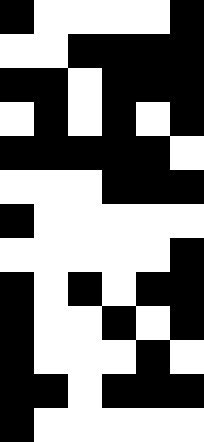[["black", "white", "white", "white", "white", "black"], ["white", "white", "black", "black", "black", "black"], ["black", "black", "white", "black", "black", "black"], ["white", "black", "white", "black", "white", "black"], ["black", "black", "black", "black", "black", "white"], ["white", "white", "white", "black", "black", "black"], ["black", "white", "white", "white", "white", "white"], ["white", "white", "white", "white", "white", "black"], ["black", "white", "black", "white", "black", "black"], ["black", "white", "white", "black", "white", "black"], ["black", "white", "white", "white", "black", "white"], ["black", "black", "white", "black", "black", "black"], ["black", "white", "white", "white", "white", "white"]]